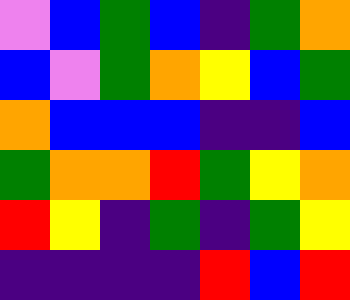[["violet", "blue", "green", "blue", "indigo", "green", "orange"], ["blue", "violet", "green", "orange", "yellow", "blue", "green"], ["orange", "blue", "blue", "blue", "indigo", "indigo", "blue"], ["green", "orange", "orange", "red", "green", "yellow", "orange"], ["red", "yellow", "indigo", "green", "indigo", "green", "yellow"], ["indigo", "indigo", "indigo", "indigo", "red", "blue", "red"]]